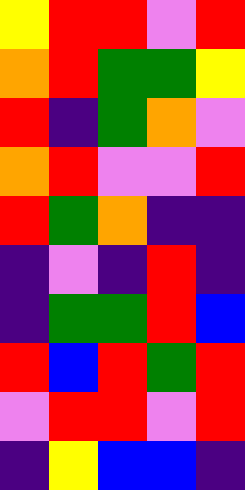[["yellow", "red", "red", "violet", "red"], ["orange", "red", "green", "green", "yellow"], ["red", "indigo", "green", "orange", "violet"], ["orange", "red", "violet", "violet", "red"], ["red", "green", "orange", "indigo", "indigo"], ["indigo", "violet", "indigo", "red", "indigo"], ["indigo", "green", "green", "red", "blue"], ["red", "blue", "red", "green", "red"], ["violet", "red", "red", "violet", "red"], ["indigo", "yellow", "blue", "blue", "indigo"]]